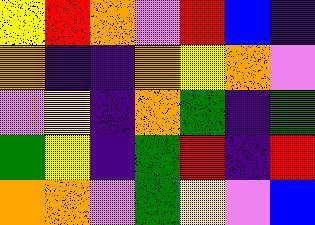[["yellow", "red", "orange", "violet", "red", "blue", "indigo"], ["orange", "indigo", "indigo", "orange", "yellow", "orange", "violet"], ["violet", "yellow", "indigo", "orange", "green", "indigo", "green"], ["green", "yellow", "indigo", "green", "red", "indigo", "red"], ["orange", "orange", "violet", "green", "yellow", "violet", "blue"]]